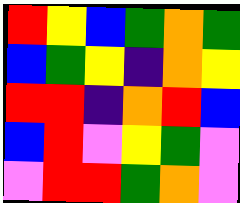[["red", "yellow", "blue", "green", "orange", "green"], ["blue", "green", "yellow", "indigo", "orange", "yellow"], ["red", "red", "indigo", "orange", "red", "blue"], ["blue", "red", "violet", "yellow", "green", "violet"], ["violet", "red", "red", "green", "orange", "violet"]]